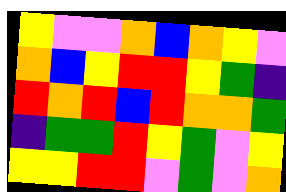[["yellow", "violet", "violet", "orange", "blue", "orange", "yellow", "violet"], ["orange", "blue", "yellow", "red", "red", "yellow", "green", "indigo"], ["red", "orange", "red", "blue", "red", "orange", "orange", "green"], ["indigo", "green", "green", "red", "yellow", "green", "violet", "yellow"], ["yellow", "yellow", "red", "red", "violet", "green", "violet", "orange"]]